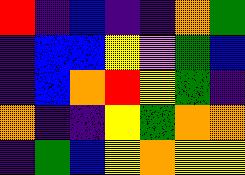[["red", "indigo", "blue", "indigo", "indigo", "orange", "green"], ["indigo", "blue", "blue", "yellow", "violet", "green", "blue"], ["indigo", "blue", "orange", "red", "yellow", "green", "indigo"], ["orange", "indigo", "indigo", "yellow", "green", "orange", "orange"], ["indigo", "green", "blue", "yellow", "orange", "yellow", "yellow"]]